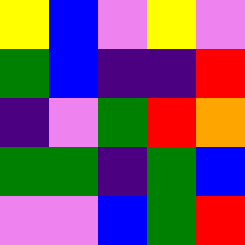[["yellow", "blue", "violet", "yellow", "violet"], ["green", "blue", "indigo", "indigo", "red"], ["indigo", "violet", "green", "red", "orange"], ["green", "green", "indigo", "green", "blue"], ["violet", "violet", "blue", "green", "red"]]